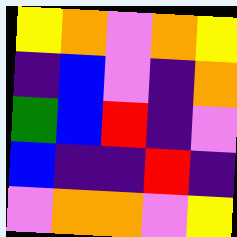[["yellow", "orange", "violet", "orange", "yellow"], ["indigo", "blue", "violet", "indigo", "orange"], ["green", "blue", "red", "indigo", "violet"], ["blue", "indigo", "indigo", "red", "indigo"], ["violet", "orange", "orange", "violet", "yellow"]]